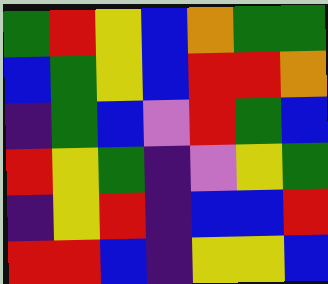[["green", "red", "yellow", "blue", "orange", "green", "green"], ["blue", "green", "yellow", "blue", "red", "red", "orange"], ["indigo", "green", "blue", "violet", "red", "green", "blue"], ["red", "yellow", "green", "indigo", "violet", "yellow", "green"], ["indigo", "yellow", "red", "indigo", "blue", "blue", "red"], ["red", "red", "blue", "indigo", "yellow", "yellow", "blue"]]